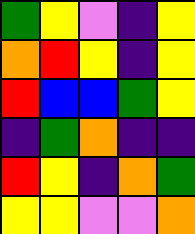[["green", "yellow", "violet", "indigo", "yellow"], ["orange", "red", "yellow", "indigo", "yellow"], ["red", "blue", "blue", "green", "yellow"], ["indigo", "green", "orange", "indigo", "indigo"], ["red", "yellow", "indigo", "orange", "green"], ["yellow", "yellow", "violet", "violet", "orange"]]